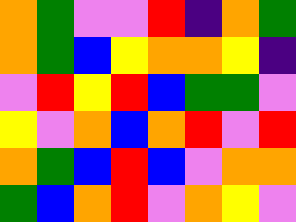[["orange", "green", "violet", "violet", "red", "indigo", "orange", "green"], ["orange", "green", "blue", "yellow", "orange", "orange", "yellow", "indigo"], ["violet", "red", "yellow", "red", "blue", "green", "green", "violet"], ["yellow", "violet", "orange", "blue", "orange", "red", "violet", "red"], ["orange", "green", "blue", "red", "blue", "violet", "orange", "orange"], ["green", "blue", "orange", "red", "violet", "orange", "yellow", "violet"]]